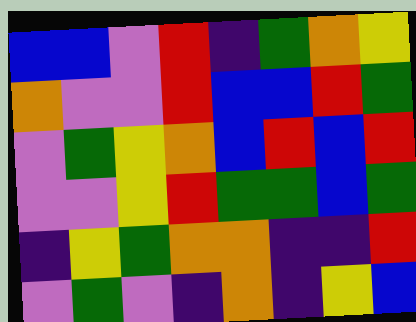[["blue", "blue", "violet", "red", "indigo", "green", "orange", "yellow"], ["orange", "violet", "violet", "red", "blue", "blue", "red", "green"], ["violet", "green", "yellow", "orange", "blue", "red", "blue", "red"], ["violet", "violet", "yellow", "red", "green", "green", "blue", "green"], ["indigo", "yellow", "green", "orange", "orange", "indigo", "indigo", "red"], ["violet", "green", "violet", "indigo", "orange", "indigo", "yellow", "blue"]]